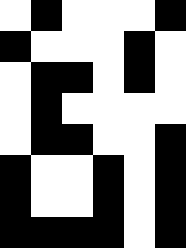[["white", "black", "white", "white", "white", "black"], ["black", "white", "white", "white", "black", "white"], ["white", "black", "black", "white", "black", "white"], ["white", "black", "white", "white", "white", "white"], ["white", "black", "black", "white", "white", "black"], ["black", "white", "white", "black", "white", "black"], ["black", "white", "white", "black", "white", "black"], ["black", "black", "black", "black", "white", "black"]]